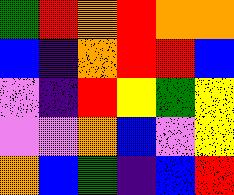[["green", "red", "orange", "red", "orange", "orange"], ["blue", "indigo", "orange", "red", "red", "blue"], ["violet", "indigo", "red", "yellow", "green", "yellow"], ["violet", "violet", "orange", "blue", "violet", "yellow"], ["orange", "blue", "green", "indigo", "blue", "red"]]